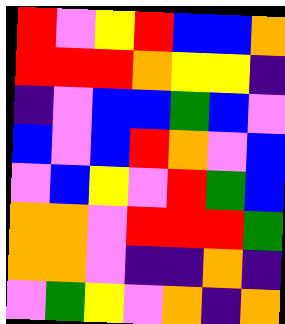[["red", "violet", "yellow", "red", "blue", "blue", "orange"], ["red", "red", "red", "orange", "yellow", "yellow", "indigo"], ["indigo", "violet", "blue", "blue", "green", "blue", "violet"], ["blue", "violet", "blue", "red", "orange", "violet", "blue"], ["violet", "blue", "yellow", "violet", "red", "green", "blue"], ["orange", "orange", "violet", "red", "red", "red", "green"], ["orange", "orange", "violet", "indigo", "indigo", "orange", "indigo"], ["violet", "green", "yellow", "violet", "orange", "indigo", "orange"]]